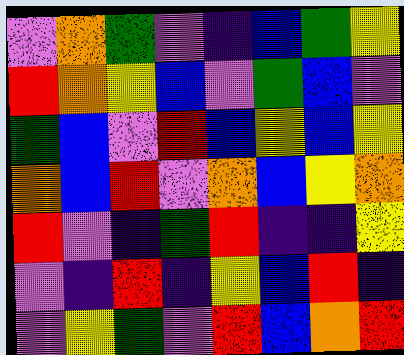[["violet", "orange", "green", "violet", "indigo", "blue", "green", "yellow"], ["red", "orange", "yellow", "blue", "violet", "green", "blue", "violet"], ["green", "blue", "violet", "red", "blue", "yellow", "blue", "yellow"], ["orange", "blue", "red", "violet", "orange", "blue", "yellow", "orange"], ["red", "violet", "indigo", "green", "red", "indigo", "indigo", "yellow"], ["violet", "indigo", "red", "indigo", "yellow", "blue", "red", "indigo"], ["violet", "yellow", "green", "violet", "red", "blue", "orange", "red"]]